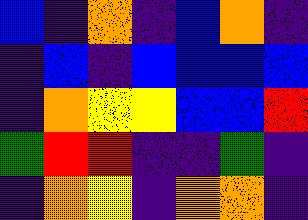[["blue", "indigo", "orange", "indigo", "blue", "orange", "indigo"], ["indigo", "blue", "indigo", "blue", "blue", "blue", "blue"], ["indigo", "orange", "yellow", "yellow", "blue", "blue", "red"], ["green", "red", "red", "indigo", "indigo", "green", "indigo"], ["indigo", "orange", "yellow", "indigo", "orange", "orange", "indigo"]]